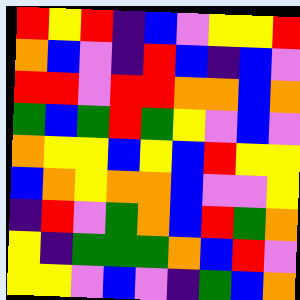[["red", "yellow", "red", "indigo", "blue", "violet", "yellow", "yellow", "red"], ["orange", "blue", "violet", "indigo", "red", "blue", "indigo", "blue", "violet"], ["red", "red", "violet", "red", "red", "orange", "orange", "blue", "orange"], ["green", "blue", "green", "red", "green", "yellow", "violet", "blue", "violet"], ["orange", "yellow", "yellow", "blue", "yellow", "blue", "red", "yellow", "yellow"], ["blue", "orange", "yellow", "orange", "orange", "blue", "violet", "violet", "yellow"], ["indigo", "red", "violet", "green", "orange", "blue", "red", "green", "orange"], ["yellow", "indigo", "green", "green", "green", "orange", "blue", "red", "violet"], ["yellow", "yellow", "violet", "blue", "violet", "indigo", "green", "blue", "orange"]]